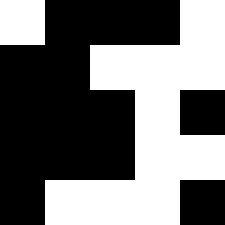[["white", "black", "black", "black", "white"], ["black", "black", "white", "white", "white"], ["black", "black", "black", "white", "black"], ["black", "black", "black", "white", "white"], ["black", "white", "white", "white", "black"]]